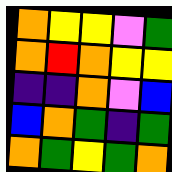[["orange", "yellow", "yellow", "violet", "green"], ["orange", "red", "orange", "yellow", "yellow"], ["indigo", "indigo", "orange", "violet", "blue"], ["blue", "orange", "green", "indigo", "green"], ["orange", "green", "yellow", "green", "orange"]]